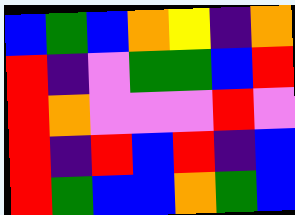[["blue", "green", "blue", "orange", "yellow", "indigo", "orange"], ["red", "indigo", "violet", "green", "green", "blue", "red"], ["red", "orange", "violet", "violet", "violet", "red", "violet"], ["red", "indigo", "red", "blue", "red", "indigo", "blue"], ["red", "green", "blue", "blue", "orange", "green", "blue"]]